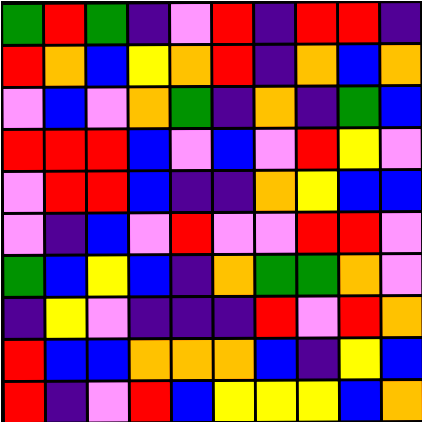[["green", "red", "green", "indigo", "violet", "red", "indigo", "red", "red", "indigo"], ["red", "orange", "blue", "yellow", "orange", "red", "indigo", "orange", "blue", "orange"], ["violet", "blue", "violet", "orange", "green", "indigo", "orange", "indigo", "green", "blue"], ["red", "red", "red", "blue", "violet", "blue", "violet", "red", "yellow", "violet"], ["violet", "red", "red", "blue", "indigo", "indigo", "orange", "yellow", "blue", "blue"], ["violet", "indigo", "blue", "violet", "red", "violet", "violet", "red", "red", "violet"], ["green", "blue", "yellow", "blue", "indigo", "orange", "green", "green", "orange", "violet"], ["indigo", "yellow", "violet", "indigo", "indigo", "indigo", "red", "violet", "red", "orange"], ["red", "blue", "blue", "orange", "orange", "orange", "blue", "indigo", "yellow", "blue"], ["red", "indigo", "violet", "red", "blue", "yellow", "yellow", "yellow", "blue", "orange"]]